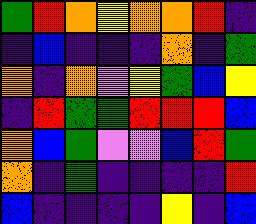[["green", "red", "orange", "yellow", "orange", "orange", "red", "indigo"], ["indigo", "blue", "indigo", "indigo", "indigo", "orange", "indigo", "green"], ["orange", "indigo", "orange", "violet", "yellow", "green", "blue", "yellow"], ["indigo", "red", "green", "green", "red", "red", "red", "blue"], ["orange", "blue", "green", "violet", "violet", "blue", "red", "green"], ["orange", "indigo", "green", "indigo", "indigo", "indigo", "indigo", "red"], ["blue", "indigo", "indigo", "indigo", "indigo", "yellow", "indigo", "blue"]]